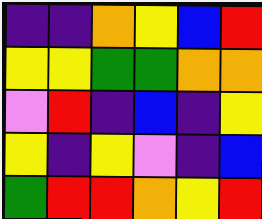[["indigo", "indigo", "orange", "yellow", "blue", "red"], ["yellow", "yellow", "green", "green", "orange", "orange"], ["violet", "red", "indigo", "blue", "indigo", "yellow"], ["yellow", "indigo", "yellow", "violet", "indigo", "blue"], ["green", "red", "red", "orange", "yellow", "red"]]